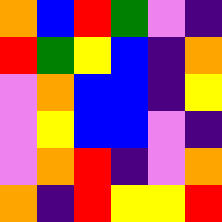[["orange", "blue", "red", "green", "violet", "indigo"], ["red", "green", "yellow", "blue", "indigo", "orange"], ["violet", "orange", "blue", "blue", "indigo", "yellow"], ["violet", "yellow", "blue", "blue", "violet", "indigo"], ["violet", "orange", "red", "indigo", "violet", "orange"], ["orange", "indigo", "red", "yellow", "yellow", "red"]]